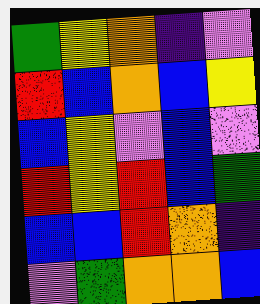[["green", "yellow", "orange", "indigo", "violet"], ["red", "blue", "orange", "blue", "yellow"], ["blue", "yellow", "violet", "blue", "violet"], ["red", "yellow", "red", "blue", "green"], ["blue", "blue", "red", "orange", "indigo"], ["violet", "green", "orange", "orange", "blue"]]